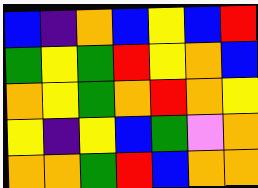[["blue", "indigo", "orange", "blue", "yellow", "blue", "red"], ["green", "yellow", "green", "red", "yellow", "orange", "blue"], ["orange", "yellow", "green", "orange", "red", "orange", "yellow"], ["yellow", "indigo", "yellow", "blue", "green", "violet", "orange"], ["orange", "orange", "green", "red", "blue", "orange", "orange"]]